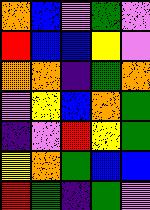[["orange", "blue", "violet", "green", "violet"], ["red", "blue", "blue", "yellow", "violet"], ["orange", "orange", "indigo", "green", "orange"], ["violet", "yellow", "blue", "orange", "green"], ["indigo", "violet", "red", "yellow", "green"], ["yellow", "orange", "green", "blue", "blue"], ["red", "green", "indigo", "green", "violet"]]